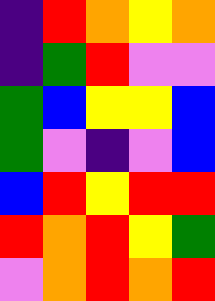[["indigo", "red", "orange", "yellow", "orange"], ["indigo", "green", "red", "violet", "violet"], ["green", "blue", "yellow", "yellow", "blue"], ["green", "violet", "indigo", "violet", "blue"], ["blue", "red", "yellow", "red", "red"], ["red", "orange", "red", "yellow", "green"], ["violet", "orange", "red", "orange", "red"]]